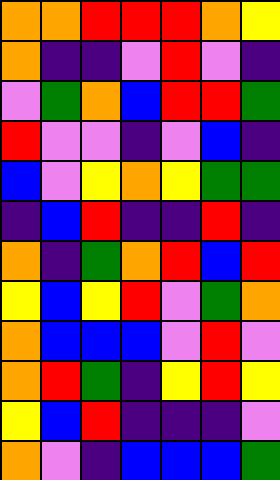[["orange", "orange", "red", "red", "red", "orange", "yellow"], ["orange", "indigo", "indigo", "violet", "red", "violet", "indigo"], ["violet", "green", "orange", "blue", "red", "red", "green"], ["red", "violet", "violet", "indigo", "violet", "blue", "indigo"], ["blue", "violet", "yellow", "orange", "yellow", "green", "green"], ["indigo", "blue", "red", "indigo", "indigo", "red", "indigo"], ["orange", "indigo", "green", "orange", "red", "blue", "red"], ["yellow", "blue", "yellow", "red", "violet", "green", "orange"], ["orange", "blue", "blue", "blue", "violet", "red", "violet"], ["orange", "red", "green", "indigo", "yellow", "red", "yellow"], ["yellow", "blue", "red", "indigo", "indigo", "indigo", "violet"], ["orange", "violet", "indigo", "blue", "blue", "blue", "green"]]